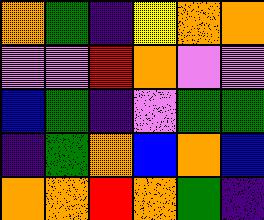[["orange", "green", "indigo", "yellow", "orange", "orange"], ["violet", "violet", "red", "orange", "violet", "violet"], ["blue", "green", "indigo", "violet", "green", "green"], ["indigo", "green", "orange", "blue", "orange", "blue"], ["orange", "orange", "red", "orange", "green", "indigo"]]